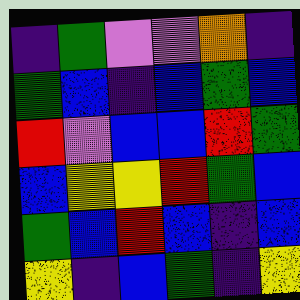[["indigo", "green", "violet", "violet", "orange", "indigo"], ["green", "blue", "indigo", "blue", "green", "blue"], ["red", "violet", "blue", "blue", "red", "green"], ["blue", "yellow", "yellow", "red", "green", "blue"], ["green", "blue", "red", "blue", "indigo", "blue"], ["yellow", "indigo", "blue", "green", "indigo", "yellow"]]